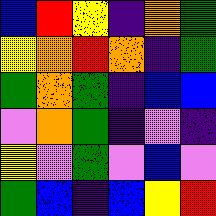[["blue", "red", "yellow", "indigo", "orange", "green"], ["yellow", "orange", "red", "orange", "indigo", "green"], ["green", "orange", "green", "indigo", "blue", "blue"], ["violet", "orange", "green", "indigo", "violet", "indigo"], ["yellow", "violet", "green", "violet", "blue", "violet"], ["green", "blue", "indigo", "blue", "yellow", "red"]]